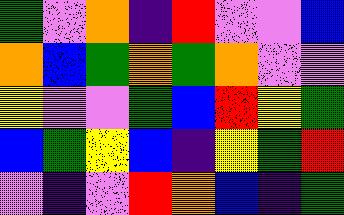[["green", "violet", "orange", "indigo", "red", "violet", "violet", "blue"], ["orange", "blue", "green", "orange", "green", "orange", "violet", "violet"], ["yellow", "violet", "violet", "green", "blue", "red", "yellow", "green"], ["blue", "green", "yellow", "blue", "indigo", "yellow", "green", "red"], ["violet", "indigo", "violet", "red", "orange", "blue", "indigo", "green"]]